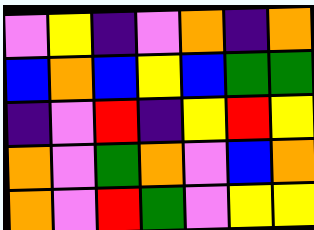[["violet", "yellow", "indigo", "violet", "orange", "indigo", "orange"], ["blue", "orange", "blue", "yellow", "blue", "green", "green"], ["indigo", "violet", "red", "indigo", "yellow", "red", "yellow"], ["orange", "violet", "green", "orange", "violet", "blue", "orange"], ["orange", "violet", "red", "green", "violet", "yellow", "yellow"]]